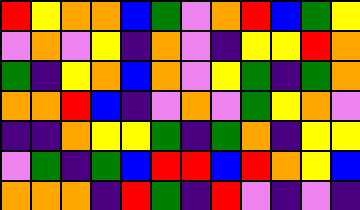[["red", "yellow", "orange", "orange", "blue", "green", "violet", "orange", "red", "blue", "green", "yellow"], ["violet", "orange", "violet", "yellow", "indigo", "orange", "violet", "indigo", "yellow", "yellow", "red", "orange"], ["green", "indigo", "yellow", "orange", "blue", "orange", "violet", "yellow", "green", "indigo", "green", "orange"], ["orange", "orange", "red", "blue", "indigo", "violet", "orange", "violet", "green", "yellow", "orange", "violet"], ["indigo", "indigo", "orange", "yellow", "yellow", "green", "indigo", "green", "orange", "indigo", "yellow", "yellow"], ["violet", "green", "indigo", "green", "blue", "red", "red", "blue", "red", "orange", "yellow", "blue"], ["orange", "orange", "orange", "indigo", "red", "green", "indigo", "red", "violet", "indigo", "violet", "indigo"]]